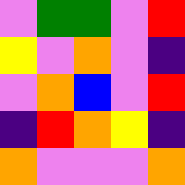[["violet", "green", "green", "violet", "red"], ["yellow", "violet", "orange", "violet", "indigo"], ["violet", "orange", "blue", "violet", "red"], ["indigo", "red", "orange", "yellow", "indigo"], ["orange", "violet", "violet", "violet", "orange"]]